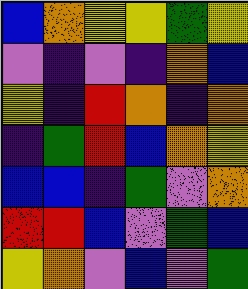[["blue", "orange", "yellow", "yellow", "green", "yellow"], ["violet", "indigo", "violet", "indigo", "orange", "blue"], ["yellow", "indigo", "red", "orange", "indigo", "orange"], ["indigo", "green", "red", "blue", "orange", "yellow"], ["blue", "blue", "indigo", "green", "violet", "orange"], ["red", "red", "blue", "violet", "green", "blue"], ["yellow", "orange", "violet", "blue", "violet", "green"]]